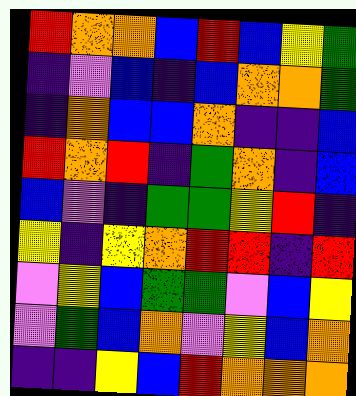[["red", "orange", "orange", "blue", "red", "blue", "yellow", "green"], ["indigo", "violet", "blue", "indigo", "blue", "orange", "orange", "green"], ["indigo", "orange", "blue", "blue", "orange", "indigo", "indigo", "blue"], ["red", "orange", "red", "indigo", "green", "orange", "indigo", "blue"], ["blue", "violet", "indigo", "green", "green", "yellow", "red", "indigo"], ["yellow", "indigo", "yellow", "orange", "red", "red", "indigo", "red"], ["violet", "yellow", "blue", "green", "green", "violet", "blue", "yellow"], ["violet", "green", "blue", "orange", "violet", "yellow", "blue", "orange"], ["indigo", "indigo", "yellow", "blue", "red", "orange", "orange", "orange"]]